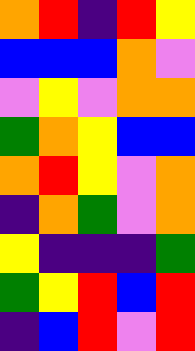[["orange", "red", "indigo", "red", "yellow"], ["blue", "blue", "blue", "orange", "violet"], ["violet", "yellow", "violet", "orange", "orange"], ["green", "orange", "yellow", "blue", "blue"], ["orange", "red", "yellow", "violet", "orange"], ["indigo", "orange", "green", "violet", "orange"], ["yellow", "indigo", "indigo", "indigo", "green"], ["green", "yellow", "red", "blue", "red"], ["indigo", "blue", "red", "violet", "red"]]